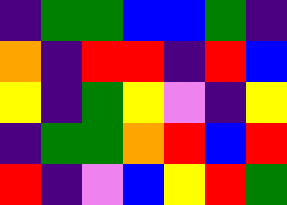[["indigo", "green", "green", "blue", "blue", "green", "indigo"], ["orange", "indigo", "red", "red", "indigo", "red", "blue"], ["yellow", "indigo", "green", "yellow", "violet", "indigo", "yellow"], ["indigo", "green", "green", "orange", "red", "blue", "red"], ["red", "indigo", "violet", "blue", "yellow", "red", "green"]]